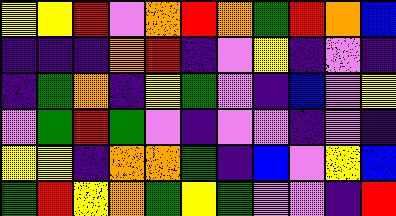[["yellow", "yellow", "red", "violet", "orange", "red", "orange", "green", "red", "orange", "blue"], ["indigo", "indigo", "indigo", "orange", "red", "indigo", "violet", "yellow", "indigo", "violet", "indigo"], ["indigo", "green", "orange", "indigo", "yellow", "green", "violet", "indigo", "blue", "violet", "yellow"], ["violet", "green", "red", "green", "violet", "indigo", "violet", "violet", "indigo", "violet", "indigo"], ["yellow", "yellow", "indigo", "orange", "orange", "green", "indigo", "blue", "violet", "yellow", "blue"], ["green", "red", "yellow", "orange", "green", "yellow", "green", "violet", "violet", "indigo", "red"]]